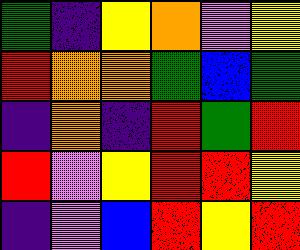[["green", "indigo", "yellow", "orange", "violet", "yellow"], ["red", "orange", "orange", "green", "blue", "green"], ["indigo", "orange", "indigo", "red", "green", "red"], ["red", "violet", "yellow", "red", "red", "yellow"], ["indigo", "violet", "blue", "red", "yellow", "red"]]